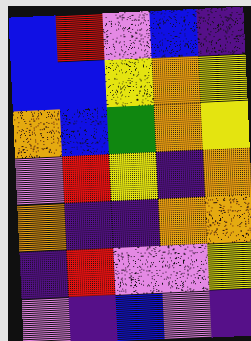[["blue", "red", "violet", "blue", "indigo"], ["blue", "blue", "yellow", "orange", "yellow"], ["orange", "blue", "green", "orange", "yellow"], ["violet", "red", "yellow", "indigo", "orange"], ["orange", "indigo", "indigo", "orange", "orange"], ["indigo", "red", "violet", "violet", "yellow"], ["violet", "indigo", "blue", "violet", "indigo"]]